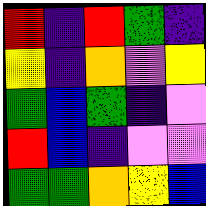[["red", "indigo", "red", "green", "indigo"], ["yellow", "indigo", "orange", "violet", "yellow"], ["green", "blue", "green", "indigo", "violet"], ["red", "blue", "indigo", "violet", "violet"], ["green", "green", "orange", "yellow", "blue"]]